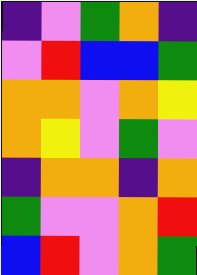[["indigo", "violet", "green", "orange", "indigo"], ["violet", "red", "blue", "blue", "green"], ["orange", "orange", "violet", "orange", "yellow"], ["orange", "yellow", "violet", "green", "violet"], ["indigo", "orange", "orange", "indigo", "orange"], ["green", "violet", "violet", "orange", "red"], ["blue", "red", "violet", "orange", "green"]]